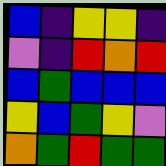[["blue", "indigo", "yellow", "yellow", "indigo"], ["violet", "indigo", "red", "orange", "red"], ["blue", "green", "blue", "blue", "blue"], ["yellow", "blue", "green", "yellow", "violet"], ["orange", "green", "red", "green", "green"]]